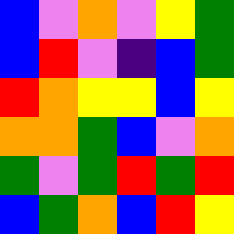[["blue", "violet", "orange", "violet", "yellow", "green"], ["blue", "red", "violet", "indigo", "blue", "green"], ["red", "orange", "yellow", "yellow", "blue", "yellow"], ["orange", "orange", "green", "blue", "violet", "orange"], ["green", "violet", "green", "red", "green", "red"], ["blue", "green", "orange", "blue", "red", "yellow"]]